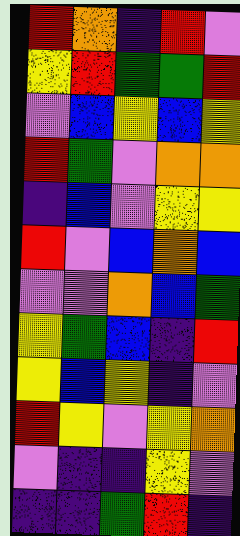[["red", "orange", "indigo", "red", "violet"], ["yellow", "red", "green", "green", "red"], ["violet", "blue", "yellow", "blue", "yellow"], ["red", "green", "violet", "orange", "orange"], ["indigo", "blue", "violet", "yellow", "yellow"], ["red", "violet", "blue", "orange", "blue"], ["violet", "violet", "orange", "blue", "green"], ["yellow", "green", "blue", "indigo", "red"], ["yellow", "blue", "yellow", "indigo", "violet"], ["red", "yellow", "violet", "yellow", "orange"], ["violet", "indigo", "indigo", "yellow", "violet"], ["indigo", "indigo", "green", "red", "indigo"]]